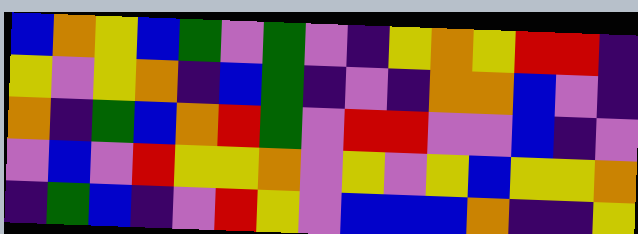[["blue", "orange", "yellow", "blue", "green", "violet", "green", "violet", "indigo", "yellow", "orange", "yellow", "red", "red", "indigo"], ["yellow", "violet", "yellow", "orange", "indigo", "blue", "green", "indigo", "violet", "indigo", "orange", "orange", "blue", "violet", "indigo"], ["orange", "indigo", "green", "blue", "orange", "red", "green", "violet", "red", "red", "violet", "violet", "blue", "indigo", "violet"], ["violet", "blue", "violet", "red", "yellow", "yellow", "orange", "violet", "yellow", "violet", "yellow", "blue", "yellow", "yellow", "orange"], ["indigo", "green", "blue", "indigo", "violet", "red", "yellow", "violet", "blue", "blue", "blue", "orange", "indigo", "indigo", "yellow"]]